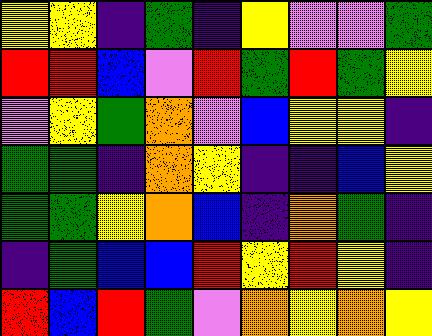[["yellow", "yellow", "indigo", "green", "indigo", "yellow", "violet", "violet", "green"], ["red", "red", "blue", "violet", "red", "green", "red", "green", "yellow"], ["violet", "yellow", "green", "orange", "violet", "blue", "yellow", "yellow", "indigo"], ["green", "green", "indigo", "orange", "yellow", "indigo", "indigo", "blue", "yellow"], ["green", "green", "yellow", "orange", "blue", "indigo", "orange", "green", "indigo"], ["indigo", "green", "blue", "blue", "red", "yellow", "red", "yellow", "indigo"], ["red", "blue", "red", "green", "violet", "orange", "yellow", "orange", "yellow"]]